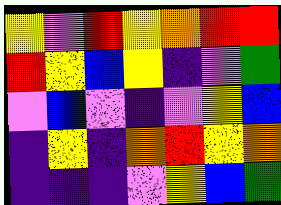[["yellow", "violet", "red", "yellow", "orange", "red", "red"], ["red", "yellow", "blue", "yellow", "indigo", "violet", "green"], ["violet", "blue", "violet", "indigo", "violet", "yellow", "blue"], ["indigo", "yellow", "indigo", "orange", "red", "yellow", "orange"], ["indigo", "indigo", "indigo", "violet", "yellow", "blue", "green"]]